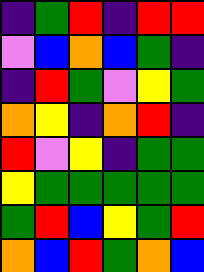[["indigo", "green", "red", "indigo", "red", "red"], ["violet", "blue", "orange", "blue", "green", "indigo"], ["indigo", "red", "green", "violet", "yellow", "green"], ["orange", "yellow", "indigo", "orange", "red", "indigo"], ["red", "violet", "yellow", "indigo", "green", "green"], ["yellow", "green", "green", "green", "green", "green"], ["green", "red", "blue", "yellow", "green", "red"], ["orange", "blue", "red", "green", "orange", "blue"]]